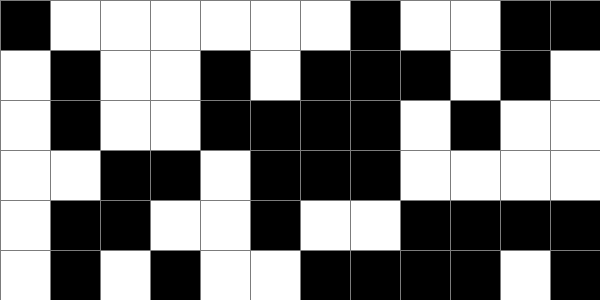[["black", "white", "white", "white", "white", "white", "white", "black", "white", "white", "black", "black"], ["white", "black", "white", "white", "black", "white", "black", "black", "black", "white", "black", "white"], ["white", "black", "white", "white", "black", "black", "black", "black", "white", "black", "white", "white"], ["white", "white", "black", "black", "white", "black", "black", "black", "white", "white", "white", "white"], ["white", "black", "black", "white", "white", "black", "white", "white", "black", "black", "black", "black"], ["white", "black", "white", "black", "white", "white", "black", "black", "black", "black", "white", "black"]]